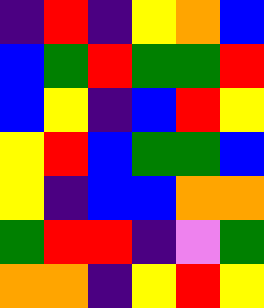[["indigo", "red", "indigo", "yellow", "orange", "blue"], ["blue", "green", "red", "green", "green", "red"], ["blue", "yellow", "indigo", "blue", "red", "yellow"], ["yellow", "red", "blue", "green", "green", "blue"], ["yellow", "indigo", "blue", "blue", "orange", "orange"], ["green", "red", "red", "indigo", "violet", "green"], ["orange", "orange", "indigo", "yellow", "red", "yellow"]]